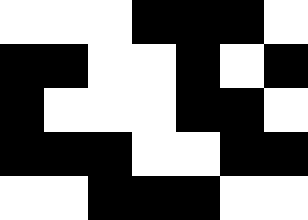[["white", "white", "white", "black", "black", "black", "white"], ["black", "black", "white", "white", "black", "white", "black"], ["black", "white", "white", "white", "black", "black", "white"], ["black", "black", "black", "white", "white", "black", "black"], ["white", "white", "black", "black", "black", "white", "white"]]